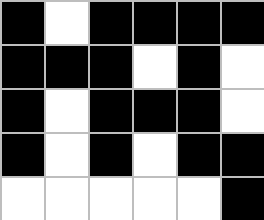[["black", "white", "black", "black", "black", "black"], ["black", "black", "black", "white", "black", "white"], ["black", "white", "black", "black", "black", "white"], ["black", "white", "black", "white", "black", "black"], ["white", "white", "white", "white", "white", "black"]]